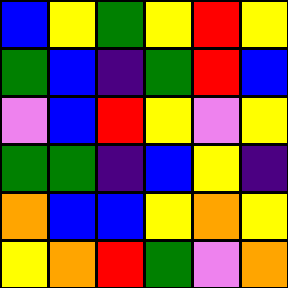[["blue", "yellow", "green", "yellow", "red", "yellow"], ["green", "blue", "indigo", "green", "red", "blue"], ["violet", "blue", "red", "yellow", "violet", "yellow"], ["green", "green", "indigo", "blue", "yellow", "indigo"], ["orange", "blue", "blue", "yellow", "orange", "yellow"], ["yellow", "orange", "red", "green", "violet", "orange"]]